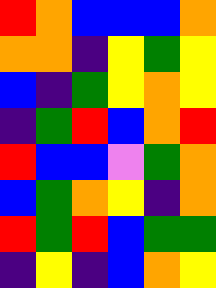[["red", "orange", "blue", "blue", "blue", "orange"], ["orange", "orange", "indigo", "yellow", "green", "yellow"], ["blue", "indigo", "green", "yellow", "orange", "yellow"], ["indigo", "green", "red", "blue", "orange", "red"], ["red", "blue", "blue", "violet", "green", "orange"], ["blue", "green", "orange", "yellow", "indigo", "orange"], ["red", "green", "red", "blue", "green", "green"], ["indigo", "yellow", "indigo", "blue", "orange", "yellow"]]